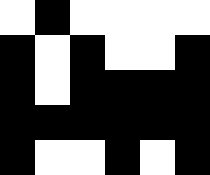[["white", "black", "white", "white", "white", "white"], ["black", "white", "black", "white", "white", "black"], ["black", "white", "black", "black", "black", "black"], ["black", "black", "black", "black", "black", "black"], ["black", "white", "white", "black", "white", "black"]]